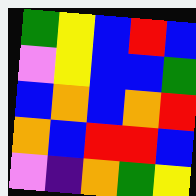[["green", "yellow", "blue", "red", "blue"], ["violet", "yellow", "blue", "blue", "green"], ["blue", "orange", "blue", "orange", "red"], ["orange", "blue", "red", "red", "blue"], ["violet", "indigo", "orange", "green", "yellow"]]